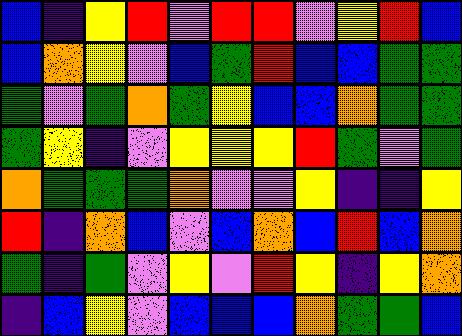[["blue", "indigo", "yellow", "red", "violet", "red", "red", "violet", "yellow", "red", "blue"], ["blue", "orange", "yellow", "violet", "blue", "green", "red", "blue", "blue", "green", "green"], ["green", "violet", "green", "orange", "green", "yellow", "blue", "blue", "orange", "green", "green"], ["green", "yellow", "indigo", "violet", "yellow", "yellow", "yellow", "red", "green", "violet", "green"], ["orange", "green", "green", "green", "orange", "violet", "violet", "yellow", "indigo", "indigo", "yellow"], ["red", "indigo", "orange", "blue", "violet", "blue", "orange", "blue", "red", "blue", "orange"], ["green", "indigo", "green", "violet", "yellow", "violet", "red", "yellow", "indigo", "yellow", "orange"], ["indigo", "blue", "yellow", "violet", "blue", "blue", "blue", "orange", "green", "green", "blue"]]